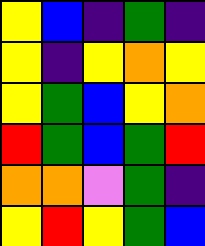[["yellow", "blue", "indigo", "green", "indigo"], ["yellow", "indigo", "yellow", "orange", "yellow"], ["yellow", "green", "blue", "yellow", "orange"], ["red", "green", "blue", "green", "red"], ["orange", "orange", "violet", "green", "indigo"], ["yellow", "red", "yellow", "green", "blue"]]